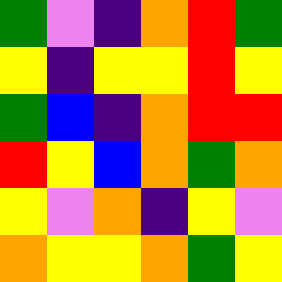[["green", "violet", "indigo", "orange", "red", "green"], ["yellow", "indigo", "yellow", "yellow", "red", "yellow"], ["green", "blue", "indigo", "orange", "red", "red"], ["red", "yellow", "blue", "orange", "green", "orange"], ["yellow", "violet", "orange", "indigo", "yellow", "violet"], ["orange", "yellow", "yellow", "orange", "green", "yellow"]]